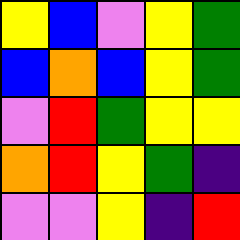[["yellow", "blue", "violet", "yellow", "green"], ["blue", "orange", "blue", "yellow", "green"], ["violet", "red", "green", "yellow", "yellow"], ["orange", "red", "yellow", "green", "indigo"], ["violet", "violet", "yellow", "indigo", "red"]]